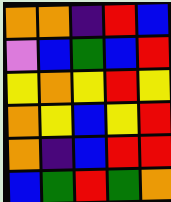[["orange", "orange", "indigo", "red", "blue"], ["violet", "blue", "green", "blue", "red"], ["yellow", "orange", "yellow", "red", "yellow"], ["orange", "yellow", "blue", "yellow", "red"], ["orange", "indigo", "blue", "red", "red"], ["blue", "green", "red", "green", "orange"]]